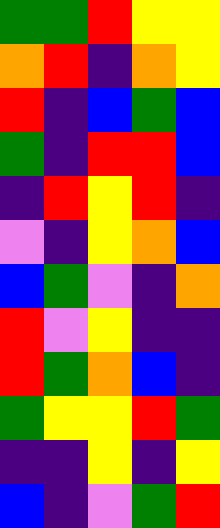[["green", "green", "red", "yellow", "yellow"], ["orange", "red", "indigo", "orange", "yellow"], ["red", "indigo", "blue", "green", "blue"], ["green", "indigo", "red", "red", "blue"], ["indigo", "red", "yellow", "red", "indigo"], ["violet", "indigo", "yellow", "orange", "blue"], ["blue", "green", "violet", "indigo", "orange"], ["red", "violet", "yellow", "indigo", "indigo"], ["red", "green", "orange", "blue", "indigo"], ["green", "yellow", "yellow", "red", "green"], ["indigo", "indigo", "yellow", "indigo", "yellow"], ["blue", "indigo", "violet", "green", "red"]]